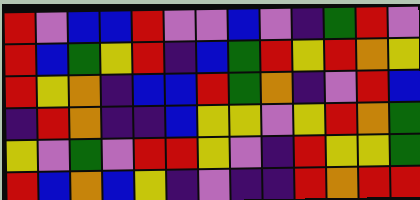[["red", "violet", "blue", "blue", "red", "violet", "violet", "blue", "violet", "indigo", "green", "red", "violet"], ["red", "blue", "green", "yellow", "red", "indigo", "blue", "green", "red", "yellow", "red", "orange", "yellow"], ["red", "yellow", "orange", "indigo", "blue", "blue", "red", "green", "orange", "indigo", "violet", "red", "blue"], ["indigo", "red", "orange", "indigo", "indigo", "blue", "yellow", "yellow", "violet", "yellow", "red", "orange", "green"], ["yellow", "violet", "green", "violet", "red", "red", "yellow", "violet", "indigo", "red", "yellow", "yellow", "green"], ["red", "blue", "orange", "blue", "yellow", "indigo", "violet", "indigo", "indigo", "red", "orange", "red", "red"]]